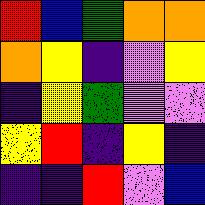[["red", "blue", "green", "orange", "orange"], ["orange", "yellow", "indigo", "violet", "yellow"], ["indigo", "yellow", "green", "violet", "violet"], ["yellow", "red", "indigo", "yellow", "indigo"], ["indigo", "indigo", "red", "violet", "blue"]]